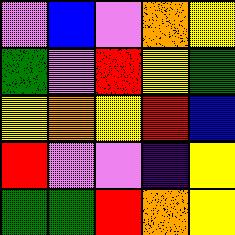[["violet", "blue", "violet", "orange", "yellow"], ["green", "violet", "red", "yellow", "green"], ["yellow", "orange", "yellow", "red", "blue"], ["red", "violet", "violet", "indigo", "yellow"], ["green", "green", "red", "orange", "yellow"]]